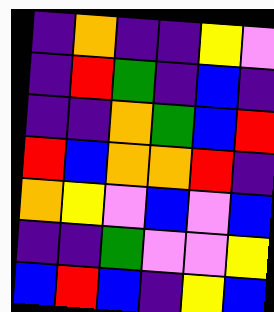[["indigo", "orange", "indigo", "indigo", "yellow", "violet"], ["indigo", "red", "green", "indigo", "blue", "indigo"], ["indigo", "indigo", "orange", "green", "blue", "red"], ["red", "blue", "orange", "orange", "red", "indigo"], ["orange", "yellow", "violet", "blue", "violet", "blue"], ["indigo", "indigo", "green", "violet", "violet", "yellow"], ["blue", "red", "blue", "indigo", "yellow", "blue"]]